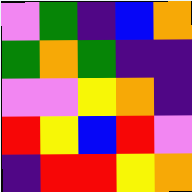[["violet", "green", "indigo", "blue", "orange"], ["green", "orange", "green", "indigo", "indigo"], ["violet", "violet", "yellow", "orange", "indigo"], ["red", "yellow", "blue", "red", "violet"], ["indigo", "red", "red", "yellow", "orange"]]